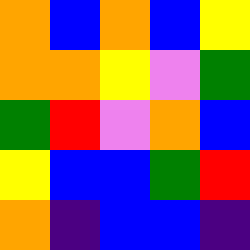[["orange", "blue", "orange", "blue", "yellow"], ["orange", "orange", "yellow", "violet", "green"], ["green", "red", "violet", "orange", "blue"], ["yellow", "blue", "blue", "green", "red"], ["orange", "indigo", "blue", "blue", "indigo"]]